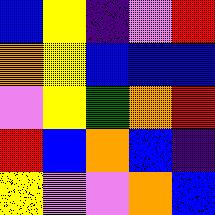[["blue", "yellow", "indigo", "violet", "red"], ["orange", "yellow", "blue", "blue", "blue"], ["violet", "yellow", "green", "orange", "red"], ["red", "blue", "orange", "blue", "indigo"], ["yellow", "violet", "violet", "orange", "blue"]]